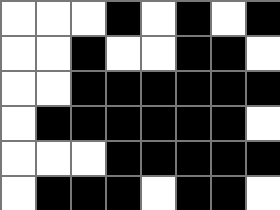[["white", "white", "white", "black", "white", "black", "white", "black"], ["white", "white", "black", "white", "white", "black", "black", "white"], ["white", "white", "black", "black", "black", "black", "black", "black"], ["white", "black", "black", "black", "black", "black", "black", "white"], ["white", "white", "white", "black", "black", "black", "black", "black"], ["white", "black", "black", "black", "white", "black", "black", "white"]]